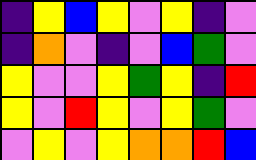[["indigo", "yellow", "blue", "yellow", "violet", "yellow", "indigo", "violet"], ["indigo", "orange", "violet", "indigo", "violet", "blue", "green", "violet"], ["yellow", "violet", "violet", "yellow", "green", "yellow", "indigo", "red"], ["yellow", "violet", "red", "yellow", "violet", "yellow", "green", "violet"], ["violet", "yellow", "violet", "yellow", "orange", "orange", "red", "blue"]]